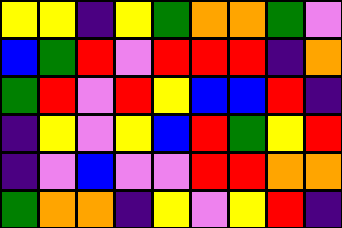[["yellow", "yellow", "indigo", "yellow", "green", "orange", "orange", "green", "violet"], ["blue", "green", "red", "violet", "red", "red", "red", "indigo", "orange"], ["green", "red", "violet", "red", "yellow", "blue", "blue", "red", "indigo"], ["indigo", "yellow", "violet", "yellow", "blue", "red", "green", "yellow", "red"], ["indigo", "violet", "blue", "violet", "violet", "red", "red", "orange", "orange"], ["green", "orange", "orange", "indigo", "yellow", "violet", "yellow", "red", "indigo"]]